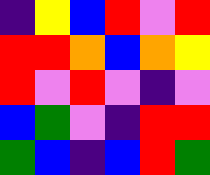[["indigo", "yellow", "blue", "red", "violet", "red"], ["red", "red", "orange", "blue", "orange", "yellow"], ["red", "violet", "red", "violet", "indigo", "violet"], ["blue", "green", "violet", "indigo", "red", "red"], ["green", "blue", "indigo", "blue", "red", "green"]]